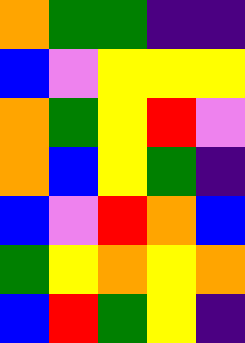[["orange", "green", "green", "indigo", "indigo"], ["blue", "violet", "yellow", "yellow", "yellow"], ["orange", "green", "yellow", "red", "violet"], ["orange", "blue", "yellow", "green", "indigo"], ["blue", "violet", "red", "orange", "blue"], ["green", "yellow", "orange", "yellow", "orange"], ["blue", "red", "green", "yellow", "indigo"]]